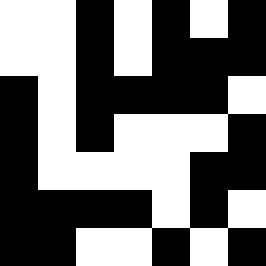[["white", "white", "black", "white", "black", "white", "black"], ["white", "white", "black", "white", "black", "black", "black"], ["black", "white", "black", "black", "black", "black", "white"], ["black", "white", "black", "white", "white", "white", "black"], ["black", "white", "white", "white", "white", "black", "black"], ["black", "black", "black", "black", "white", "black", "white"], ["black", "black", "white", "white", "black", "white", "black"]]